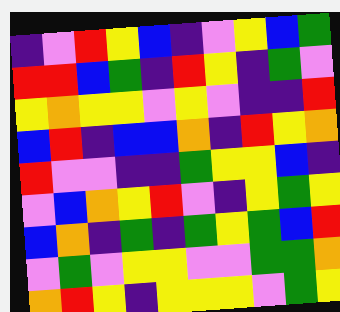[["indigo", "violet", "red", "yellow", "blue", "indigo", "violet", "yellow", "blue", "green"], ["red", "red", "blue", "green", "indigo", "red", "yellow", "indigo", "green", "violet"], ["yellow", "orange", "yellow", "yellow", "violet", "yellow", "violet", "indigo", "indigo", "red"], ["blue", "red", "indigo", "blue", "blue", "orange", "indigo", "red", "yellow", "orange"], ["red", "violet", "violet", "indigo", "indigo", "green", "yellow", "yellow", "blue", "indigo"], ["violet", "blue", "orange", "yellow", "red", "violet", "indigo", "yellow", "green", "yellow"], ["blue", "orange", "indigo", "green", "indigo", "green", "yellow", "green", "blue", "red"], ["violet", "green", "violet", "yellow", "yellow", "violet", "violet", "green", "green", "orange"], ["orange", "red", "yellow", "indigo", "yellow", "yellow", "yellow", "violet", "green", "yellow"]]